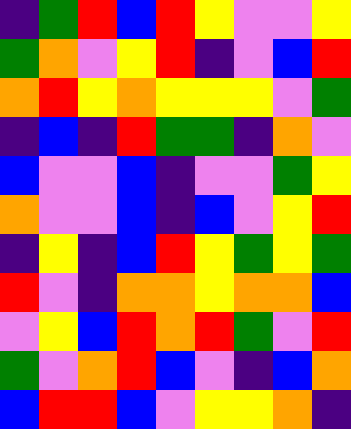[["indigo", "green", "red", "blue", "red", "yellow", "violet", "violet", "yellow"], ["green", "orange", "violet", "yellow", "red", "indigo", "violet", "blue", "red"], ["orange", "red", "yellow", "orange", "yellow", "yellow", "yellow", "violet", "green"], ["indigo", "blue", "indigo", "red", "green", "green", "indigo", "orange", "violet"], ["blue", "violet", "violet", "blue", "indigo", "violet", "violet", "green", "yellow"], ["orange", "violet", "violet", "blue", "indigo", "blue", "violet", "yellow", "red"], ["indigo", "yellow", "indigo", "blue", "red", "yellow", "green", "yellow", "green"], ["red", "violet", "indigo", "orange", "orange", "yellow", "orange", "orange", "blue"], ["violet", "yellow", "blue", "red", "orange", "red", "green", "violet", "red"], ["green", "violet", "orange", "red", "blue", "violet", "indigo", "blue", "orange"], ["blue", "red", "red", "blue", "violet", "yellow", "yellow", "orange", "indigo"]]